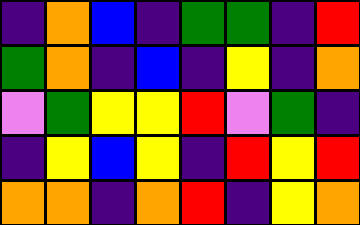[["indigo", "orange", "blue", "indigo", "green", "green", "indigo", "red"], ["green", "orange", "indigo", "blue", "indigo", "yellow", "indigo", "orange"], ["violet", "green", "yellow", "yellow", "red", "violet", "green", "indigo"], ["indigo", "yellow", "blue", "yellow", "indigo", "red", "yellow", "red"], ["orange", "orange", "indigo", "orange", "red", "indigo", "yellow", "orange"]]